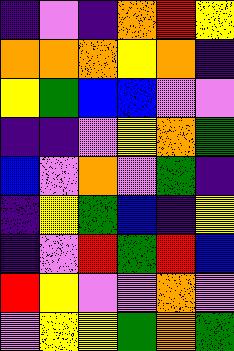[["indigo", "violet", "indigo", "orange", "red", "yellow"], ["orange", "orange", "orange", "yellow", "orange", "indigo"], ["yellow", "green", "blue", "blue", "violet", "violet"], ["indigo", "indigo", "violet", "yellow", "orange", "green"], ["blue", "violet", "orange", "violet", "green", "indigo"], ["indigo", "yellow", "green", "blue", "indigo", "yellow"], ["indigo", "violet", "red", "green", "red", "blue"], ["red", "yellow", "violet", "violet", "orange", "violet"], ["violet", "yellow", "yellow", "green", "orange", "green"]]